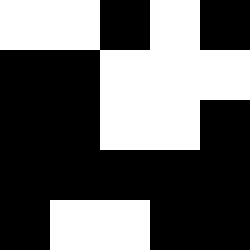[["white", "white", "black", "white", "black"], ["black", "black", "white", "white", "white"], ["black", "black", "white", "white", "black"], ["black", "black", "black", "black", "black"], ["black", "white", "white", "black", "black"]]